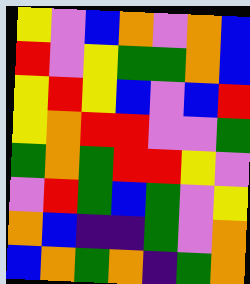[["yellow", "violet", "blue", "orange", "violet", "orange", "blue"], ["red", "violet", "yellow", "green", "green", "orange", "blue"], ["yellow", "red", "yellow", "blue", "violet", "blue", "red"], ["yellow", "orange", "red", "red", "violet", "violet", "green"], ["green", "orange", "green", "red", "red", "yellow", "violet"], ["violet", "red", "green", "blue", "green", "violet", "yellow"], ["orange", "blue", "indigo", "indigo", "green", "violet", "orange"], ["blue", "orange", "green", "orange", "indigo", "green", "orange"]]